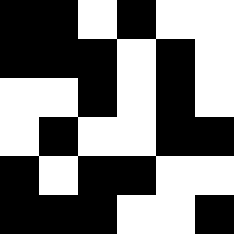[["black", "black", "white", "black", "white", "white"], ["black", "black", "black", "white", "black", "white"], ["white", "white", "black", "white", "black", "white"], ["white", "black", "white", "white", "black", "black"], ["black", "white", "black", "black", "white", "white"], ["black", "black", "black", "white", "white", "black"]]